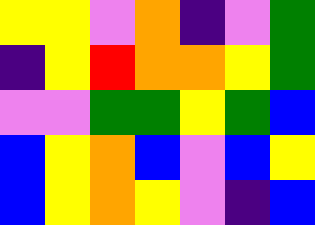[["yellow", "yellow", "violet", "orange", "indigo", "violet", "green"], ["indigo", "yellow", "red", "orange", "orange", "yellow", "green"], ["violet", "violet", "green", "green", "yellow", "green", "blue"], ["blue", "yellow", "orange", "blue", "violet", "blue", "yellow"], ["blue", "yellow", "orange", "yellow", "violet", "indigo", "blue"]]